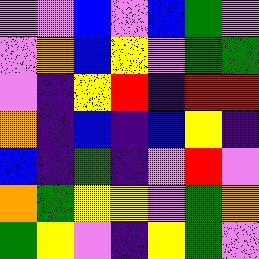[["violet", "violet", "blue", "violet", "blue", "green", "violet"], ["violet", "orange", "blue", "yellow", "violet", "green", "green"], ["violet", "indigo", "yellow", "red", "indigo", "red", "red"], ["orange", "indigo", "blue", "indigo", "blue", "yellow", "indigo"], ["blue", "indigo", "green", "indigo", "violet", "red", "violet"], ["orange", "green", "yellow", "yellow", "violet", "green", "orange"], ["green", "yellow", "violet", "indigo", "yellow", "green", "violet"]]